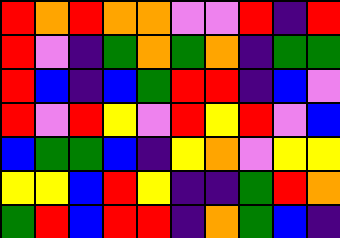[["red", "orange", "red", "orange", "orange", "violet", "violet", "red", "indigo", "red"], ["red", "violet", "indigo", "green", "orange", "green", "orange", "indigo", "green", "green"], ["red", "blue", "indigo", "blue", "green", "red", "red", "indigo", "blue", "violet"], ["red", "violet", "red", "yellow", "violet", "red", "yellow", "red", "violet", "blue"], ["blue", "green", "green", "blue", "indigo", "yellow", "orange", "violet", "yellow", "yellow"], ["yellow", "yellow", "blue", "red", "yellow", "indigo", "indigo", "green", "red", "orange"], ["green", "red", "blue", "red", "red", "indigo", "orange", "green", "blue", "indigo"]]